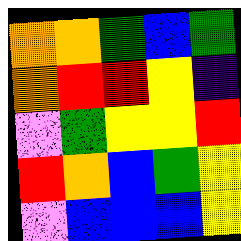[["orange", "orange", "green", "blue", "green"], ["orange", "red", "red", "yellow", "indigo"], ["violet", "green", "yellow", "yellow", "red"], ["red", "orange", "blue", "green", "yellow"], ["violet", "blue", "blue", "blue", "yellow"]]